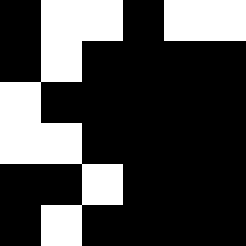[["black", "white", "white", "black", "white", "white"], ["black", "white", "black", "black", "black", "black"], ["white", "black", "black", "black", "black", "black"], ["white", "white", "black", "black", "black", "black"], ["black", "black", "white", "black", "black", "black"], ["black", "white", "black", "black", "black", "black"]]